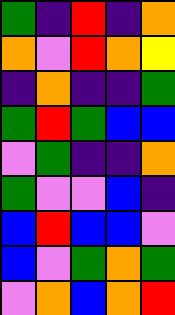[["green", "indigo", "red", "indigo", "orange"], ["orange", "violet", "red", "orange", "yellow"], ["indigo", "orange", "indigo", "indigo", "green"], ["green", "red", "green", "blue", "blue"], ["violet", "green", "indigo", "indigo", "orange"], ["green", "violet", "violet", "blue", "indigo"], ["blue", "red", "blue", "blue", "violet"], ["blue", "violet", "green", "orange", "green"], ["violet", "orange", "blue", "orange", "red"]]